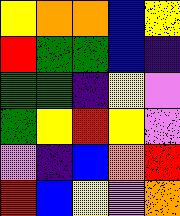[["yellow", "orange", "orange", "blue", "yellow"], ["red", "green", "green", "blue", "indigo"], ["green", "green", "indigo", "yellow", "violet"], ["green", "yellow", "red", "yellow", "violet"], ["violet", "indigo", "blue", "orange", "red"], ["red", "blue", "yellow", "violet", "orange"]]